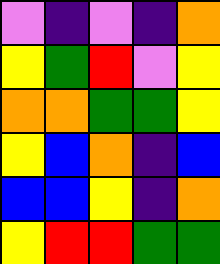[["violet", "indigo", "violet", "indigo", "orange"], ["yellow", "green", "red", "violet", "yellow"], ["orange", "orange", "green", "green", "yellow"], ["yellow", "blue", "orange", "indigo", "blue"], ["blue", "blue", "yellow", "indigo", "orange"], ["yellow", "red", "red", "green", "green"]]